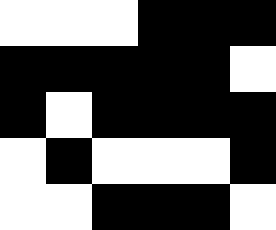[["white", "white", "white", "black", "black", "black"], ["black", "black", "black", "black", "black", "white"], ["black", "white", "black", "black", "black", "black"], ["white", "black", "white", "white", "white", "black"], ["white", "white", "black", "black", "black", "white"]]